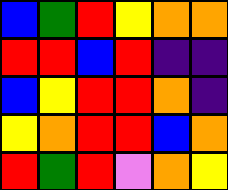[["blue", "green", "red", "yellow", "orange", "orange"], ["red", "red", "blue", "red", "indigo", "indigo"], ["blue", "yellow", "red", "red", "orange", "indigo"], ["yellow", "orange", "red", "red", "blue", "orange"], ["red", "green", "red", "violet", "orange", "yellow"]]